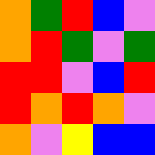[["orange", "green", "red", "blue", "violet"], ["orange", "red", "green", "violet", "green"], ["red", "red", "violet", "blue", "red"], ["red", "orange", "red", "orange", "violet"], ["orange", "violet", "yellow", "blue", "blue"]]